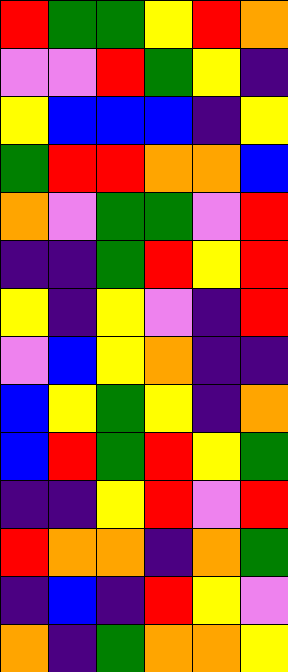[["red", "green", "green", "yellow", "red", "orange"], ["violet", "violet", "red", "green", "yellow", "indigo"], ["yellow", "blue", "blue", "blue", "indigo", "yellow"], ["green", "red", "red", "orange", "orange", "blue"], ["orange", "violet", "green", "green", "violet", "red"], ["indigo", "indigo", "green", "red", "yellow", "red"], ["yellow", "indigo", "yellow", "violet", "indigo", "red"], ["violet", "blue", "yellow", "orange", "indigo", "indigo"], ["blue", "yellow", "green", "yellow", "indigo", "orange"], ["blue", "red", "green", "red", "yellow", "green"], ["indigo", "indigo", "yellow", "red", "violet", "red"], ["red", "orange", "orange", "indigo", "orange", "green"], ["indigo", "blue", "indigo", "red", "yellow", "violet"], ["orange", "indigo", "green", "orange", "orange", "yellow"]]